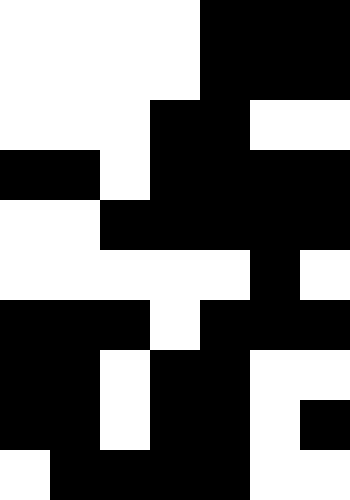[["white", "white", "white", "white", "black", "black", "black"], ["white", "white", "white", "white", "black", "black", "black"], ["white", "white", "white", "black", "black", "white", "white"], ["black", "black", "white", "black", "black", "black", "black"], ["white", "white", "black", "black", "black", "black", "black"], ["white", "white", "white", "white", "white", "black", "white"], ["black", "black", "black", "white", "black", "black", "black"], ["black", "black", "white", "black", "black", "white", "white"], ["black", "black", "white", "black", "black", "white", "black"], ["white", "black", "black", "black", "black", "white", "white"]]